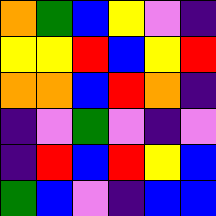[["orange", "green", "blue", "yellow", "violet", "indigo"], ["yellow", "yellow", "red", "blue", "yellow", "red"], ["orange", "orange", "blue", "red", "orange", "indigo"], ["indigo", "violet", "green", "violet", "indigo", "violet"], ["indigo", "red", "blue", "red", "yellow", "blue"], ["green", "blue", "violet", "indigo", "blue", "blue"]]